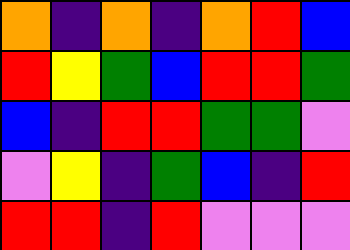[["orange", "indigo", "orange", "indigo", "orange", "red", "blue"], ["red", "yellow", "green", "blue", "red", "red", "green"], ["blue", "indigo", "red", "red", "green", "green", "violet"], ["violet", "yellow", "indigo", "green", "blue", "indigo", "red"], ["red", "red", "indigo", "red", "violet", "violet", "violet"]]